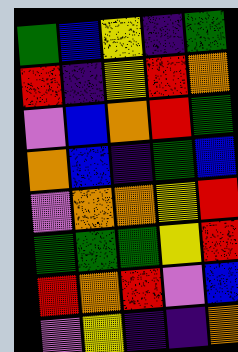[["green", "blue", "yellow", "indigo", "green"], ["red", "indigo", "yellow", "red", "orange"], ["violet", "blue", "orange", "red", "green"], ["orange", "blue", "indigo", "green", "blue"], ["violet", "orange", "orange", "yellow", "red"], ["green", "green", "green", "yellow", "red"], ["red", "orange", "red", "violet", "blue"], ["violet", "yellow", "indigo", "indigo", "orange"]]